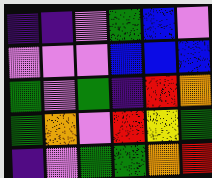[["indigo", "indigo", "violet", "green", "blue", "violet"], ["violet", "violet", "violet", "blue", "blue", "blue"], ["green", "violet", "green", "indigo", "red", "orange"], ["green", "orange", "violet", "red", "yellow", "green"], ["indigo", "violet", "green", "green", "orange", "red"]]